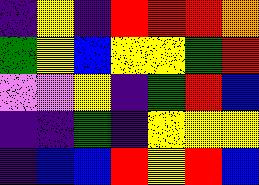[["indigo", "yellow", "indigo", "red", "red", "red", "orange"], ["green", "yellow", "blue", "yellow", "yellow", "green", "red"], ["violet", "violet", "yellow", "indigo", "green", "red", "blue"], ["indigo", "indigo", "green", "indigo", "yellow", "yellow", "yellow"], ["indigo", "blue", "blue", "red", "yellow", "red", "blue"]]